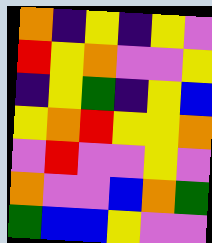[["orange", "indigo", "yellow", "indigo", "yellow", "violet"], ["red", "yellow", "orange", "violet", "violet", "yellow"], ["indigo", "yellow", "green", "indigo", "yellow", "blue"], ["yellow", "orange", "red", "yellow", "yellow", "orange"], ["violet", "red", "violet", "violet", "yellow", "violet"], ["orange", "violet", "violet", "blue", "orange", "green"], ["green", "blue", "blue", "yellow", "violet", "violet"]]